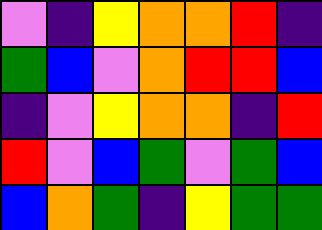[["violet", "indigo", "yellow", "orange", "orange", "red", "indigo"], ["green", "blue", "violet", "orange", "red", "red", "blue"], ["indigo", "violet", "yellow", "orange", "orange", "indigo", "red"], ["red", "violet", "blue", "green", "violet", "green", "blue"], ["blue", "orange", "green", "indigo", "yellow", "green", "green"]]